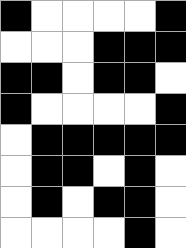[["black", "white", "white", "white", "white", "black"], ["white", "white", "white", "black", "black", "black"], ["black", "black", "white", "black", "black", "white"], ["black", "white", "white", "white", "white", "black"], ["white", "black", "black", "black", "black", "black"], ["white", "black", "black", "white", "black", "white"], ["white", "black", "white", "black", "black", "white"], ["white", "white", "white", "white", "black", "white"]]